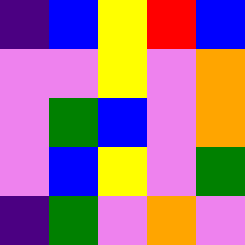[["indigo", "blue", "yellow", "red", "blue"], ["violet", "violet", "yellow", "violet", "orange"], ["violet", "green", "blue", "violet", "orange"], ["violet", "blue", "yellow", "violet", "green"], ["indigo", "green", "violet", "orange", "violet"]]